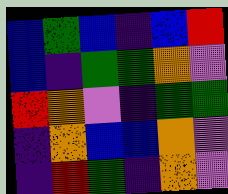[["blue", "green", "blue", "indigo", "blue", "red"], ["blue", "indigo", "green", "green", "orange", "violet"], ["red", "orange", "violet", "indigo", "green", "green"], ["indigo", "orange", "blue", "blue", "orange", "violet"], ["indigo", "red", "green", "indigo", "orange", "violet"]]